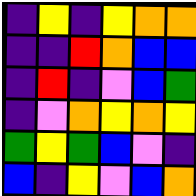[["indigo", "yellow", "indigo", "yellow", "orange", "orange"], ["indigo", "indigo", "red", "orange", "blue", "blue"], ["indigo", "red", "indigo", "violet", "blue", "green"], ["indigo", "violet", "orange", "yellow", "orange", "yellow"], ["green", "yellow", "green", "blue", "violet", "indigo"], ["blue", "indigo", "yellow", "violet", "blue", "orange"]]